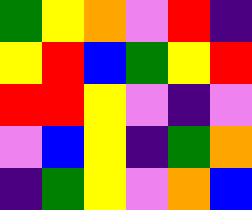[["green", "yellow", "orange", "violet", "red", "indigo"], ["yellow", "red", "blue", "green", "yellow", "red"], ["red", "red", "yellow", "violet", "indigo", "violet"], ["violet", "blue", "yellow", "indigo", "green", "orange"], ["indigo", "green", "yellow", "violet", "orange", "blue"]]